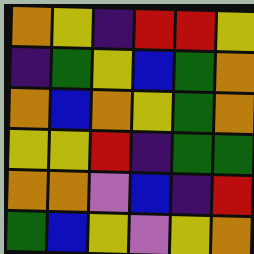[["orange", "yellow", "indigo", "red", "red", "yellow"], ["indigo", "green", "yellow", "blue", "green", "orange"], ["orange", "blue", "orange", "yellow", "green", "orange"], ["yellow", "yellow", "red", "indigo", "green", "green"], ["orange", "orange", "violet", "blue", "indigo", "red"], ["green", "blue", "yellow", "violet", "yellow", "orange"]]